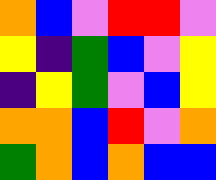[["orange", "blue", "violet", "red", "red", "violet"], ["yellow", "indigo", "green", "blue", "violet", "yellow"], ["indigo", "yellow", "green", "violet", "blue", "yellow"], ["orange", "orange", "blue", "red", "violet", "orange"], ["green", "orange", "blue", "orange", "blue", "blue"]]